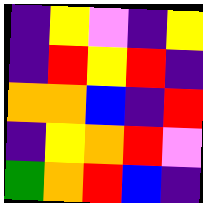[["indigo", "yellow", "violet", "indigo", "yellow"], ["indigo", "red", "yellow", "red", "indigo"], ["orange", "orange", "blue", "indigo", "red"], ["indigo", "yellow", "orange", "red", "violet"], ["green", "orange", "red", "blue", "indigo"]]